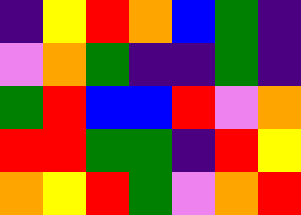[["indigo", "yellow", "red", "orange", "blue", "green", "indigo"], ["violet", "orange", "green", "indigo", "indigo", "green", "indigo"], ["green", "red", "blue", "blue", "red", "violet", "orange"], ["red", "red", "green", "green", "indigo", "red", "yellow"], ["orange", "yellow", "red", "green", "violet", "orange", "red"]]